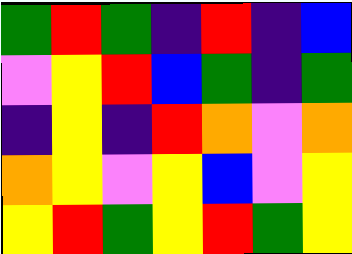[["green", "red", "green", "indigo", "red", "indigo", "blue"], ["violet", "yellow", "red", "blue", "green", "indigo", "green"], ["indigo", "yellow", "indigo", "red", "orange", "violet", "orange"], ["orange", "yellow", "violet", "yellow", "blue", "violet", "yellow"], ["yellow", "red", "green", "yellow", "red", "green", "yellow"]]